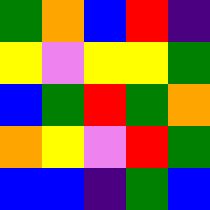[["green", "orange", "blue", "red", "indigo"], ["yellow", "violet", "yellow", "yellow", "green"], ["blue", "green", "red", "green", "orange"], ["orange", "yellow", "violet", "red", "green"], ["blue", "blue", "indigo", "green", "blue"]]